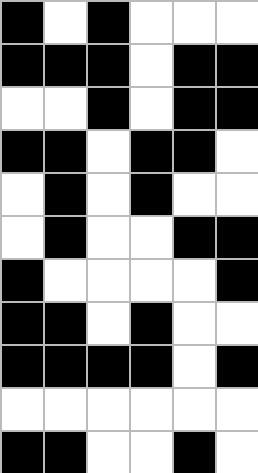[["black", "white", "black", "white", "white", "white"], ["black", "black", "black", "white", "black", "black"], ["white", "white", "black", "white", "black", "black"], ["black", "black", "white", "black", "black", "white"], ["white", "black", "white", "black", "white", "white"], ["white", "black", "white", "white", "black", "black"], ["black", "white", "white", "white", "white", "black"], ["black", "black", "white", "black", "white", "white"], ["black", "black", "black", "black", "white", "black"], ["white", "white", "white", "white", "white", "white"], ["black", "black", "white", "white", "black", "white"]]